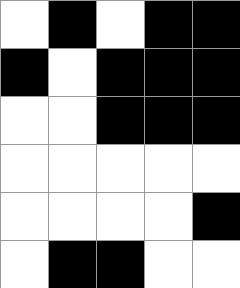[["white", "black", "white", "black", "black"], ["black", "white", "black", "black", "black"], ["white", "white", "black", "black", "black"], ["white", "white", "white", "white", "white"], ["white", "white", "white", "white", "black"], ["white", "black", "black", "white", "white"]]